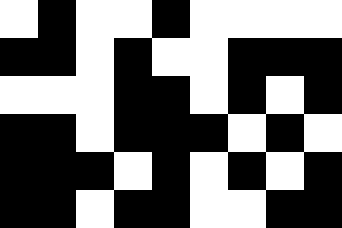[["white", "black", "white", "white", "black", "white", "white", "white", "white"], ["black", "black", "white", "black", "white", "white", "black", "black", "black"], ["white", "white", "white", "black", "black", "white", "black", "white", "black"], ["black", "black", "white", "black", "black", "black", "white", "black", "white"], ["black", "black", "black", "white", "black", "white", "black", "white", "black"], ["black", "black", "white", "black", "black", "white", "white", "black", "black"]]